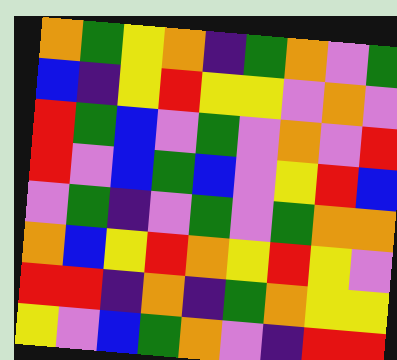[["orange", "green", "yellow", "orange", "indigo", "green", "orange", "violet", "green"], ["blue", "indigo", "yellow", "red", "yellow", "yellow", "violet", "orange", "violet"], ["red", "green", "blue", "violet", "green", "violet", "orange", "violet", "red"], ["red", "violet", "blue", "green", "blue", "violet", "yellow", "red", "blue"], ["violet", "green", "indigo", "violet", "green", "violet", "green", "orange", "orange"], ["orange", "blue", "yellow", "red", "orange", "yellow", "red", "yellow", "violet"], ["red", "red", "indigo", "orange", "indigo", "green", "orange", "yellow", "yellow"], ["yellow", "violet", "blue", "green", "orange", "violet", "indigo", "red", "red"]]